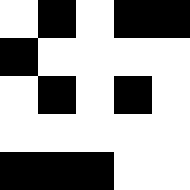[["white", "black", "white", "black", "black"], ["black", "white", "white", "white", "white"], ["white", "black", "white", "black", "white"], ["white", "white", "white", "white", "white"], ["black", "black", "black", "white", "white"]]